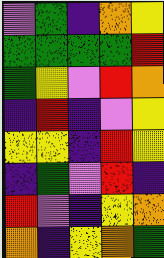[["violet", "green", "indigo", "orange", "yellow"], ["green", "green", "green", "green", "red"], ["green", "yellow", "violet", "red", "orange"], ["indigo", "red", "indigo", "violet", "yellow"], ["yellow", "yellow", "indigo", "red", "yellow"], ["indigo", "green", "violet", "red", "indigo"], ["red", "violet", "indigo", "yellow", "orange"], ["orange", "indigo", "yellow", "orange", "green"]]